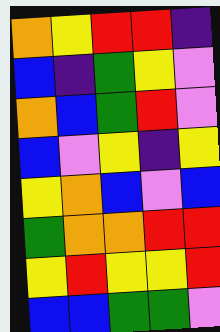[["orange", "yellow", "red", "red", "indigo"], ["blue", "indigo", "green", "yellow", "violet"], ["orange", "blue", "green", "red", "violet"], ["blue", "violet", "yellow", "indigo", "yellow"], ["yellow", "orange", "blue", "violet", "blue"], ["green", "orange", "orange", "red", "red"], ["yellow", "red", "yellow", "yellow", "red"], ["blue", "blue", "green", "green", "violet"]]